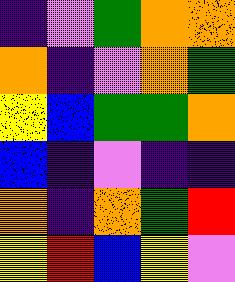[["indigo", "violet", "green", "orange", "orange"], ["orange", "indigo", "violet", "orange", "green"], ["yellow", "blue", "green", "green", "orange"], ["blue", "indigo", "violet", "indigo", "indigo"], ["orange", "indigo", "orange", "green", "red"], ["yellow", "red", "blue", "yellow", "violet"]]